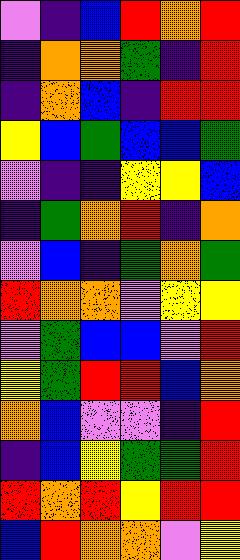[["violet", "indigo", "blue", "red", "orange", "red"], ["indigo", "orange", "orange", "green", "indigo", "red"], ["indigo", "orange", "blue", "indigo", "red", "red"], ["yellow", "blue", "green", "blue", "blue", "green"], ["violet", "indigo", "indigo", "yellow", "yellow", "blue"], ["indigo", "green", "orange", "red", "indigo", "orange"], ["violet", "blue", "indigo", "green", "orange", "green"], ["red", "orange", "orange", "violet", "yellow", "yellow"], ["violet", "green", "blue", "blue", "violet", "red"], ["yellow", "green", "red", "red", "blue", "orange"], ["orange", "blue", "violet", "violet", "indigo", "red"], ["indigo", "blue", "yellow", "green", "green", "red"], ["red", "orange", "red", "yellow", "red", "red"], ["blue", "red", "orange", "orange", "violet", "yellow"]]